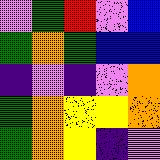[["violet", "green", "red", "violet", "blue"], ["green", "orange", "green", "blue", "blue"], ["indigo", "violet", "indigo", "violet", "orange"], ["green", "orange", "yellow", "yellow", "orange"], ["green", "orange", "yellow", "indigo", "violet"]]